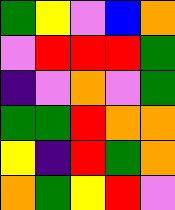[["green", "yellow", "violet", "blue", "orange"], ["violet", "red", "red", "red", "green"], ["indigo", "violet", "orange", "violet", "green"], ["green", "green", "red", "orange", "orange"], ["yellow", "indigo", "red", "green", "orange"], ["orange", "green", "yellow", "red", "violet"]]